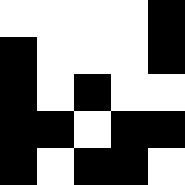[["white", "white", "white", "white", "black"], ["black", "white", "white", "white", "black"], ["black", "white", "black", "white", "white"], ["black", "black", "white", "black", "black"], ["black", "white", "black", "black", "white"]]